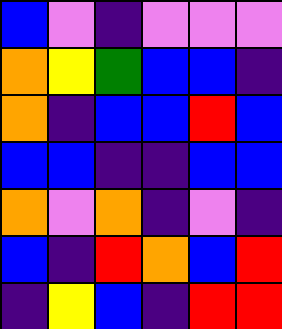[["blue", "violet", "indigo", "violet", "violet", "violet"], ["orange", "yellow", "green", "blue", "blue", "indigo"], ["orange", "indigo", "blue", "blue", "red", "blue"], ["blue", "blue", "indigo", "indigo", "blue", "blue"], ["orange", "violet", "orange", "indigo", "violet", "indigo"], ["blue", "indigo", "red", "orange", "blue", "red"], ["indigo", "yellow", "blue", "indigo", "red", "red"]]